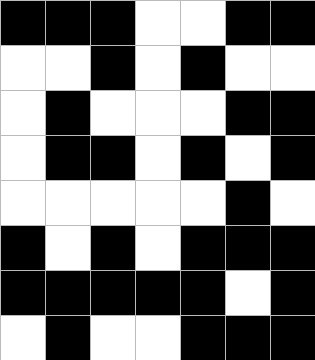[["black", "black", "black", "white", "white", "black", "black"], ["white", "white", "black", "white", "black", "white", "white"], ["white", "black", "white", "white", "white", "black", "black"], ["white", "black", "black", "white", "black", "white", "black"], ["white", "white", "white", "white", "white", "black", "white"], ["black", "white", "black", "white", "black", "black", "black"], ["black", "black", "black", "black", "black", "white", "black"], ["white", "black", "white", "white", "black", "black", "black"]]